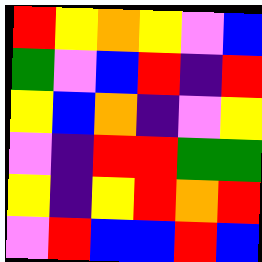[["red", "yellow", "orange", "yellow", "violet", "blue"], ["green", "violet", "blue", "red", "indigo", "red"], ["yellow", "blue", "orange", "indigo", "violet", "yellow"], ["violet", "indigo", "red", "red", "green", "green"], ["yellow", "indigo", "yellow", "red", "orange", "red"], ["violet", "red", "blue", "blue", "red", "blue"]]